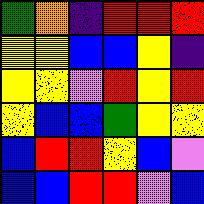[["green", "orange", "indigo", "red", "red", "red"], ["yellow", "yellow", "blue", "blue", "yellow", "indigo"], ["yellow", "yellow", "violet", "red", "yellow", "red"], ["yellow", "blue", "blue", "green", "yellow", "yellow"], ["blue", "red", "red", "yellow", "blue", "violet"], ["blue", "blue", "red", "red", "violet", "blue"]]